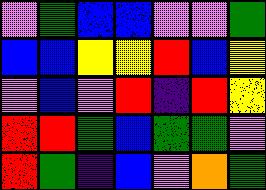[["violet", "green", "blue", "blue", "violet", "violet", "green"], ["blue", "blue", "yellow", "yellow", "red", "blue", "yellow"], ["violet", "blue", "violet", "red", "indigo", "red", "yellow"], ["red", "red", "green", "blue", "green", "green", "violet"], ["red", "green", "indigo", "blue", "violet", "orange", "green"]]